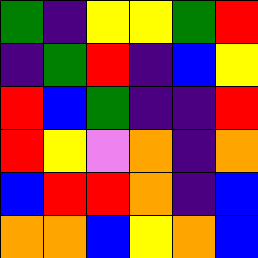[["green", "indigo", "yellow", "yellow", "green", "red"], ["indigo", "green", "red", "indigo", "blue", "yellow"], ["red", "blue", "green", "indigo", "indigo", "red"], ["red", "yellow", "violet", "orange", "indigo", "orange"], ["blue", "red", "red", "orange", "indigo", "blue"], ["orange", "orange", "blue", "yellow", "orange", "blue"]]